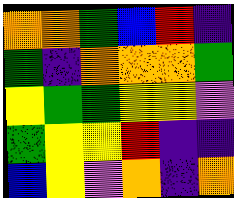[["orange", "orange", "green", "blue", "red", "indigo"], ["green", "indigo", "orange", "orange", "orange", "green"], ["yellow", "green", "green", "yellow", "yellow", "violet"], ["green", "yellow", "yellow", "red", "indigo", "indigo"], ["blue", "yellow", "violet", "orange", "indigo", "orange"]]